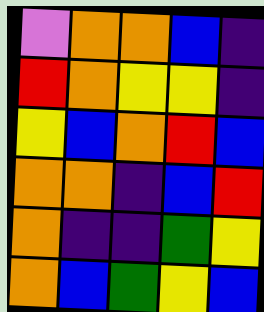[["violet", "orange", "orange", "blue", "indigo"], ["red", "orange", "yellow", "yellow", "indigo"], ["yellow", "blue", "orange", "red", "blue"], ["orange", "orange", "indigo", "blue", "red"], ["orange", "indigo", "indigo", "green", "yellow"], ["orange", "blue", "green", "yellow", "blue"]]